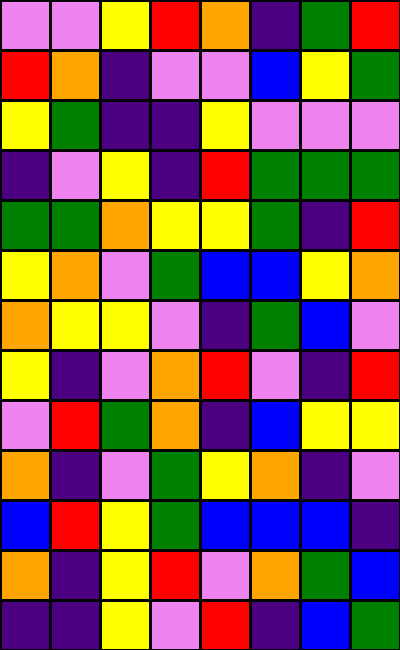[["violet", "violet", "yellow", "red", "orange", "indigo", "green", "red"], ["red", "orange", "indigo", "violet", "violet", "blue", "yellow", "green"], ["yellow", "green", "indigo", "indigo", "yellow", "violet", "violet", "violet"], ["indigo", "violet", "yellow", "indigo", "red", "green", "green", "green"], ["green", "green", "orange", "yellow", "yellow", "green", "indigo", "red"], ["yellow", "orange", "violet", "green", "blue", "blue", "yellow", "orange"], ["orange", "yellow", "yellow", "violet", "indigo", "green", "blue", "violet"], ["yellow", "indigo", "violet", "orange", "red", "violet", "indigo", "red"], ["violet", "red", "green", "orange", "indigo", "blue", "yellow", "yellow"], ["orange", "indigo", "violet", "green", "yellow", "orange", "indigo", "violet"], ["blue", "red", "yellow", "green", "blue", "blue", "blue", "indigo"], ["orange", "indigo", "yellow", "red", "violet", "orange", "green", "blue"], ["indigo", "indigo", "yellow", "violet", "red", "indigo", "blue", "green"]]